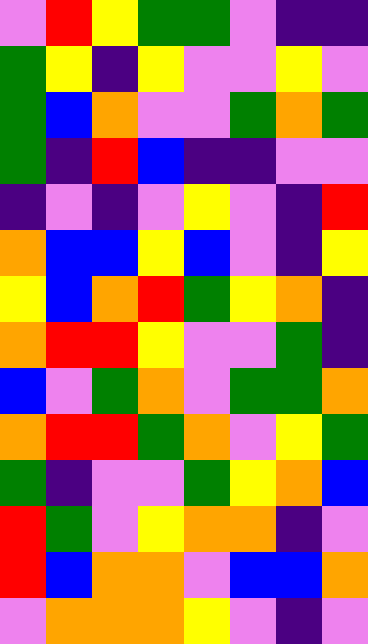[["violet", "red", "yellow", "green", "green", "violet", "indigo", "indigo"], ["green", "yellow", "indigo", "yellow", "violet", "violet", "yellow", "violet"], ["green", "blue", "orange", "violet", "violet", "green", "orange", "green"], ["green", "indigo", "red", "blue", "indigo", "indigo", "violet", "violet"], ["indigo", "violet", "indigo", "violet", "yellow", "violet", "indigo", "red"], ["orange", "blue", "blue", "yellow", "blue", "violet", "indigo", "yellow"], ["yellow", "blue", "orange", "red", "green", "yellow", "orange", "indigo"], ["orange", "red", "red", "yellow", "violet", "violet", "green", "indigo"], ["blue", "violet", "green", "orange", "violet", "green", "green", "orange"], ["orange", "red", "red", "green", "orange", "violet", "yellow", "green"], ["green", "indigo", "violet", "violet", "green", "yellow", "orange", "blue"], ["red", "green", "violet", "yellow", "orange", "orange", "indigo", "violet"], ["red", "blue", "orange", "orange", "violet", "blue", "blue", "orange"], ["violet", "orange", "orange", "orange", "yellow", "violet", "indigo", "violet"]]